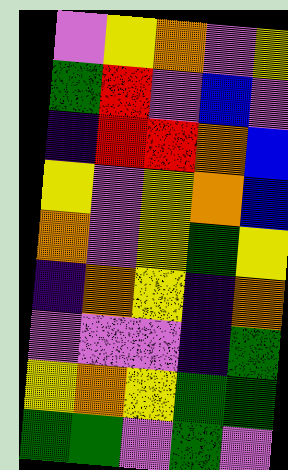[["violet", "yellow", "orange", "violet", "yellow"], ["green", "red", "violet", "blue", "violet"], ["indigo", "red", "red", "orange", "blue"], ["yellow", "violet", "yellow", "orange", "blue"], ["orange", "violet", "yellow", "green", "yellow"], ["indigo", "orange", "yellow", "indigo", "orange"], ["violet", "violet", "violet", "indigo", "green"], ["yellow", "orange", "yellow", "green", "green"], ["green", "green", "violet", "green", "violet"]]